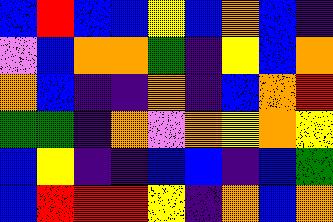[["blue", "red", "blue", "blue", "yellow", "blue", "orange", "blue", "indigo"], ["violet", "blue", "orange", "orange", "green", "indigo", "yellow", "blue", "orange"], ["orange", "blue", "indigo", "indigo", "orange", "indigo", "blue", "orange", "red"], ["green", "green", "indigo", "orange", "violet", "orange", "yellow", "orange", "yellow"], ["blue", "yellow", "indigo", "indigo", "blue", "blue", "indigo", "blue", "green"], ["blue", "red", "red", "red", "yellow", "indigo", "orange", "blue", "orange"]]